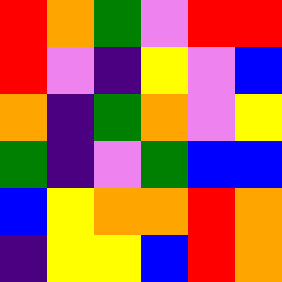[["red", "orange", "green", "violet", "red", "red"], ["red", "violet", "indigo", "yellow", "violet", "blue"], ["orange", "indigo", "green", "orange", "violet", "yellow"], ["green", "indigo", "violet", "green", "blue", "blue"], ["blue", "yellow", "orange", "orange", "red", "orange"], ["indigo", "yellow", "yellow", "blue", "red", "orange"]]